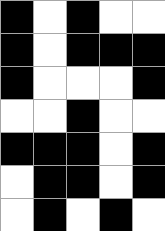[["black", "white", "black", "white", "white"], ["black", "white", "black", "black", "black"], ["black", "white", "white", "white", "black"], ["white", "white", "black", "white", "white"], ["black", "black", "black", "white", "black"], ["white", "black", "black", "white", "black"], ["white", "black", "white", "black", "white"]]